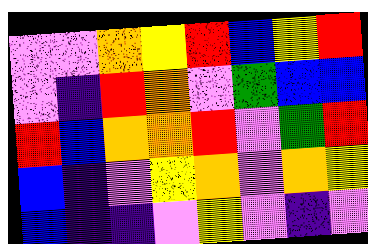[["violet", "violet", "orange", "yellow", "red", "blue", "yellow", "red"], ["violet", "indigo", "red", "orange", "violet", "green", "blue", "blue"], ["red", "blue", "orange", "orange", "red", "violet", "green", "red"], ["blue", "indigo", "violet", "yellow", "orange", "violet", "orange", "yellow"], ["blue", "indigo", "indigo", "violet", "yellow", "violet", "indigo", "violet"]]